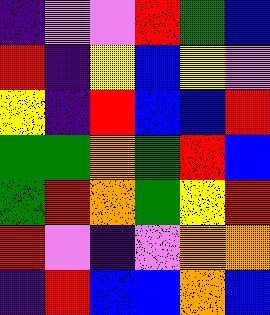[["indigo", "violet", "violet", "red", "green", "blue"], ["red", "indigo", "yellow", "blue", "yellow", "violet"], ["yellow", "indigo", "red", "blue", "blue", "red"], ["green", "green", "orange", "green", "red", "blue"], ["green", "red", "orange", "green", "yellow", "red"], ["red", "violet", "indigo", "violet", "orange", "orange"], ["indigo", "red", "blue", "blue", "orange", "blue"]]